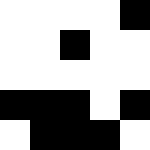[["white", "white", "white", "white", "black"], ["white", "white", "black", "white", "white"], ["white", "white", "white", "white", "white"], ["black", "black", "black", "white", "black"], ["white", "black", "black", "black", "white"]]